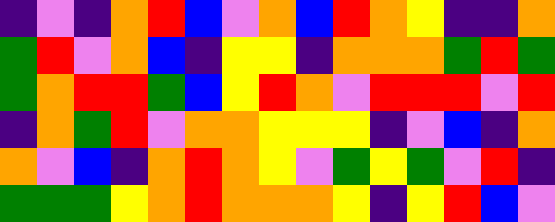[["indigo", "violet", "indigo", "orange", "red", "blue", "violet", "orange", "blue", "red", "orange", "yellow", "indigo", "indigo", "orange"], ["green", "red", "violet", "orange", "blue", "indigo", "yellow", "yellow", "indigo", "orange", "orange", "orange", "green", "red", "green"], ["green", "orange", "red", "red", "green", "blue", "yellow", "red", "orange", "violet", "red", "red", "red", "violet", "red"], ["indigo", "orange", "green", "red", "violet", "orange", "orange", "yellow", "yellow", "yellow", "indigo", "violet", "blue", "indigo", "orange"], ["orange", "violet", "blue", "indigo", "orange", "red", "orange", "yellow", "violet", "green", "yellow", "green", "violet", "red", "indigo"], ["green", "green", "green", "yellow", "orange", "red", "orange", "orange", "orange", "yellow", "indigo", "yellow", "red", "blue", "violet"]]